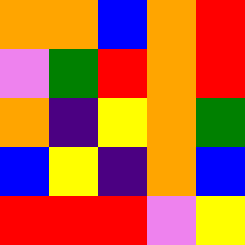[["orange", "orange", "blue", "orange", "red"], ["violet", "green", "red", "orange", "red"], ["orange", "indigo", "yellow", "orange", "green"], ["blue", "yellow", "indigo", "orange", "blue"], ["red", "red", "red", "violet", "yellow"]]